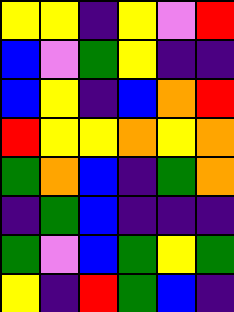[["yellow", "yellow", "indigo", "yellow", "violet", "red"], ["blue", "violet", "green", "yellow", "indigo", "indigo"], ["blue", "yellow", "indigo", "blue", "orange", "red"], ["red", "yellow", "yellow", "orange", "yellow", "orange"], ["green", "orange", "blue", "indigo", "green", "orange"], ["indigo", "green", "blue", "indigo", "indigo", "indigo"], ["green", "violet", "blue", "green", "yellow", "green"], ["yellow", "indigo", "red", "green", "blue", "indigo"]]